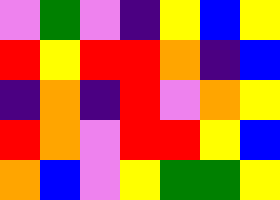[["violet", "green", "violet", "indigo", "yellow", "blue", "yellow"], ["red", "yellow", "red", "red", "orange", "indigo", "blue"], ["indigo", "orange", "indigo", "red", "violet", "orange", "yellow"], ["red", "orange", "violet", "red", "red", "yellow", "blue"], ["orange", "blue", "violet", "yellow", "green", "green", "yellow"]]